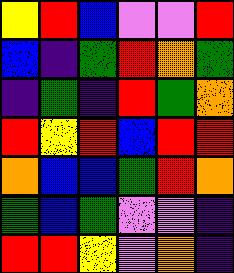[["yellow", "red", "blue", "violet", "violet", "red"], ["blue", "indigo", "green", "red", "orange", "green"], ["indigo", "green", "indigo", "red", "green", "orange"], ["red", "yellow", "red", "blue", "red", "red"], ["orange", "blue", "blue", "green", "red", "orange"], ["green", "blue", "green", "violet", "violet", "indigo"], ["red", "red", "yellow", "violet", "orange", "indigo"]]